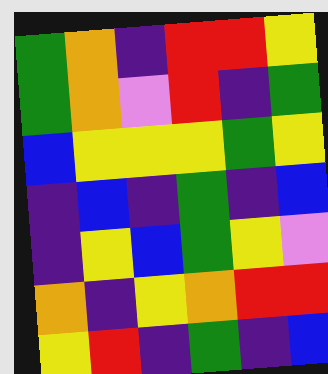[["green", "orange", "indigo", "red", "red", "yellow"], ["green", "orange", "violet", "red", "indigo", "green"], ["blue", "yellow", "yellow", "yellow", "green", "yellow"], ["indigo", "blue", "indigo", "green", "indigo", "blue"], ["indigo", "yellow", "blue", "green", "yellow", "violet"], ["orange", "indigo", "yellow", "orange", "red", "red"], ["yellow", "red", "indigo", "green", "indigo", "blue"]]